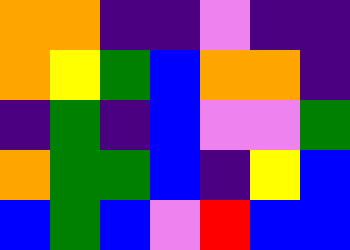[["orange", "orange", "indigo", "indigo", "violet", "indigo", "indigo"], ["orange", "yellow", "green", "blue", "orange", "orange", "indigo"], ["indigo", "green", "indigo", "blue", "violet", "violet", "green"], ["orange", "green", "green", "blue", "indigo", "yellow", "blue"], ["blue", "green", "blue", "violet", "red", "blue", "blue"]]